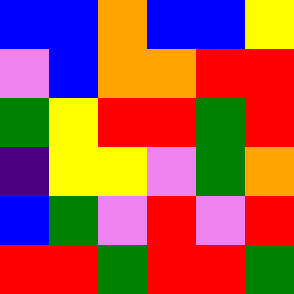[["blue", "blue", "orange", "blue", "blue", "yellow"], ["violet", "blue", "orange", "orange", "red", "red"], ["green", "yellow", "red", "red", "green", "red"], ["indigo", "yellow", "yellow", "violet", "green", "orange"], ["blue", "green", "violet", "red", "violet", "red"], ["red", "red", "green", "red", "red", "green"]]